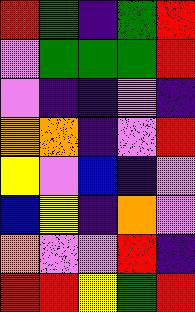[["red", "green", "indigo", "green", "red"], ["violet", "green", "green", "green", "red"], ["violet", "indigo", "indigo", "violet", "indigo"], ["orange", "orange", "indigo", "violet", "red"], ["yellow", "violet", "blue", "indigo", "violet"], ["blue", "yellow", "indigo", "orange", "violet"], ["orange", "violet", "violet", "red", "indigo"], ["red", "red", "yellow", "green", "red"]]